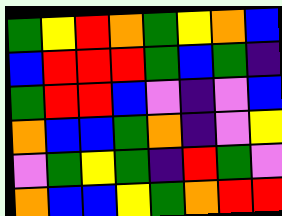[["green", "yellow", "red", "orange", "green", "yellow", "orange", "blue"], ["blue", "red", "red", "red", "green", "blue", "green", "indigo"], ["green", "red", "red", "blue", "violet", "indigo", "violet", "blue"], ["orange", "blue", "blue", "green", "orange", "indigo", "violet", "yellow"], ["violet", "green", "yellow", "green", "indigo", "red", "green", "violet"], ["orange", "blue", "blue", "yellow", "green", "orange", "red", "red"]]